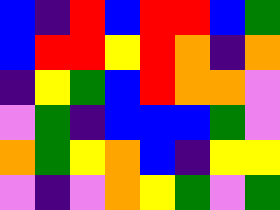[["blue", "indigo", "red", "blue", "red", "red", "blue", "green"], ["blue", "red", "red", "yellow", "red", "orange", "indigo", "orange"], ["indigo", "yellow", "green", "blue", "red", "orange", "orange", "violet"], ["violet", "green", "indigo", "blue", "blue", "blue", "green", "violet"], ["orange", "green", "yellow", "orange", "blue", "indigo", "yellow", "yellow"], ["violet", "indigo", "violet", "orange", "yellow", "green", "violet", "green"]]